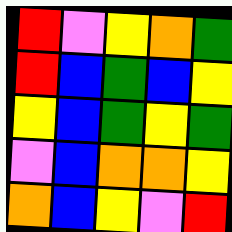[["red", "violet", "yellow", "orange", "green"], ["red", "blue", "green", "blue", "yellow"], ["yellow", "blue", "green", "yellow", "green"], ["violet", "blue", "orange", "orange", "yellow"], ["orange", "blue", "yellow", "violet", "red"]]